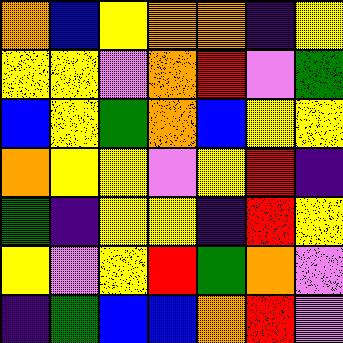[["orange", "blue", "yellow", "orange", "orange", "indigo", "yellow"], ["yellow", "yellow", "violet", "orange", "red", "violet", "green"], ["blue", "yellow", "green", "orange", "blue", "yellow", "yellow"], ["orange", "yellow", "yellow", "violet", "yellow", "red", "indigo"], ["green", "indigo", "yellow", "yellow", "indigo", "red", "yellow"], ["yellow", "violet", "yellow", "red", "green", "orange", "violet"], ["indigo", "green", "blue", "blue", "orange", "red", "violet"]]